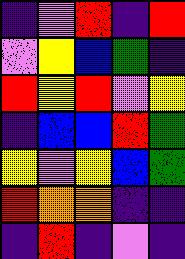[["indigo", "violet", "red", "indigo", "red"], ["violet", "yellow", "blue", "green", "indigo"], ["red", "yellow", "red", "violet", "yellow"], ["indigo", "blue", "blue", "red", "green"], ["yellow", "violet", "yellow", "blue", "green"], ["red", "orange", "orange", "indigo", "indigo"], ["indigo", "red", "indigo", "violet", "indigo"]]